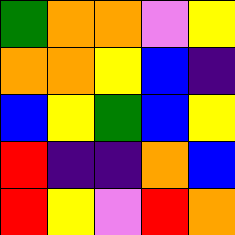[["green", "orange", "orange", "violet", "yellow"], ["orange", "orange", "yellow", "blue", "indigo"], ["blue", "yellow", "green", "blue", "yellow"], ["red", "indigo", "indigo", "orange", "blue"], ["red", "yellow", "violet", "red", "orange"]]